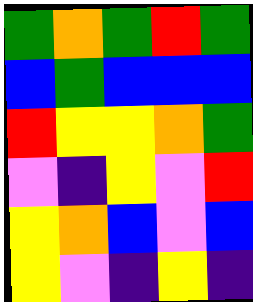[["green", "orange", "green", "red", "green"], ["blue", "green", "blue", "blue", "blue"], ["red", "yellow", "yellow", "orange", "green"], ["violet", "indigo", "yellow", "violet", "red"], ["yellow", "orange", "blue", "violet", "blue"], ["yellow", "violet", "indigo", "yellow", "indigo"]]